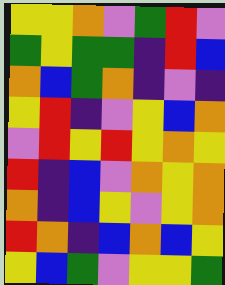[["yellow", "yellow", "orange", "violet", "green", "red", "violet"], ["green", "yellow", "green", "green", "indigo", "red", "blue"], ["orange", "blue", "green", "orange", "indigo", "violet", "indigo"], ["yellow", "red", "indigo", "violet", "yellow", "blue", "orange"], ["violet", "red", "yellow", "red", "yellow", "orange", "yellow"], ["red", "indigo", "blue", "violet", "orange", "yellow", "orange"], ["orange", "indigo", "blue", "yellow", "violet", "yellow", "orange"], ["red", "orange", "indigo", "blue", "orange", "blue", "yellow"], ["yellow", "blue", "green", "violet", "yellow", "yellow", "green"]]